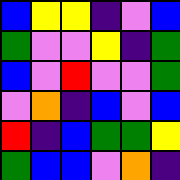[["blue", "yellow", "yellow", "indigo", "violet", "blue"], ["green", "violet", "violet", "yellow", "indigo", "green"], ["blue", "violet", "red", "violet", "violet", "green"], ["violet", "orange", "indigo", "blue", "violet", "blue"], ["red", "indigo", "blue", "green", "green", "yellow"], ["green", "blue", "blue", "violet", "orange", "indigo"]]